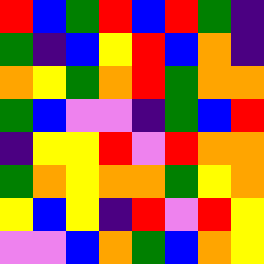[["red", "blue", "green", "red", "blue", "red", "green", "indigo"], ["green", "indigo", "blue", "yellow", "red", "blue", "orange", "indigo"], ["orange", "yellow", "green", "orange", "red", "green", "orange", "orange"], ["green", "blue", "violet", "violet", "indigo", "green", "blue", "red"], ["indigo", "yellow", "yellow", "red", "violet", "red", "orange", "orange"], ["green", "orange", "yellow", "orange", "orange", "green", "yellow", "orange"], ["yellow", "blue", "yellow", "indigo", "red", "violet", "red", "yellow"], ["violet", "violet", "blue", "orange", "green", "blue", "orange", "yellow"]]